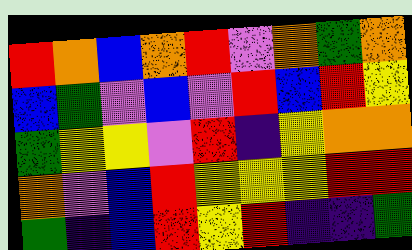[["red", "orange", "blue", "orange", "red", "violet", "orange", "green", "orange"], ["blue", "green", "violet", "blue", "violet", "red", "blue", "red", "yellow"], ["green", "yellow", "yellow", "violet", "red", "indigo", "yellow", "orange", "orange"], ["orange", "violet", "blue", "red", "yellow", "yellow", "yellow", "red", "red"], ["green", "indigo", "blue", "red", "yellow", "red", "indigo", "indigo", "green"]]